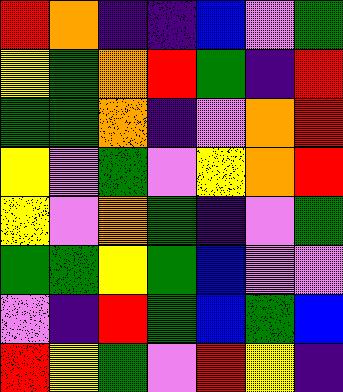[["red", "orange", "indigo", "indigo", "blue", "violet", "green"], ["yellow", "green", "orange", "red", "green", "indigo", "red"], ["green", "green", "orange", "indigo", "violet", "orange", "red"], ["yellow", "violet", "green", "violet", "yellow", "orange", "red"], ["yellow", "violet", "orange", "green", "indigo", "violet", "green"], ["green", "green", "yellow", "green", "blue", "violet", "violet"], ["violet", "indigo", "red", "green", "blue", "green", "blue"], ["red", "yellow", "green", "violet", "red", "yellow", "indigo"]]